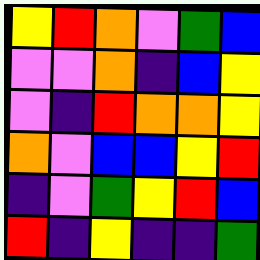[["yellow", "red", "orange", "violet", "green", "blue"], ["violet", "violet", "orange", "indigo", "blue", "yellow"], ["violet", "indigo", "red", "orange", "orange", "yellow"], ["orange", "violet", "blue", "blue", "yellow", "red"], ["indigo", "violet", "green", "yellow", "red", "blue"], ["red", "indigo", "yellow", "indigo", "indigo", "green"]]